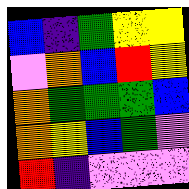[["blue", "indigo", "green", "yellow", "yellow"], ["violet", "orange", "blue", "red", "yellow"], ["orange", "green", "green", "green", "blue"], ["orange", "yellow", "blue", "green", "violet"], ["red", "indigo", "violet", "violet", "violet"]]